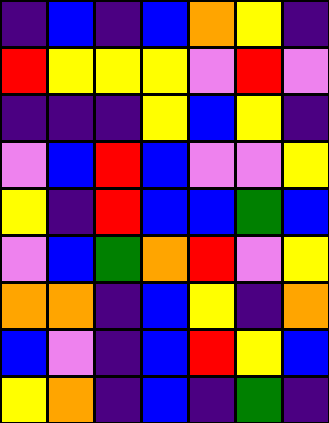[["indigo", "blue", "indigo", "blue", "orange", "yellow", "indigo"], ["red", "yellow", "yellow", "yellow", "violet", "red", "violet"], ["indigo", "indigo", "indigo", "yellow", "blue", "yellow", "indigo"], ["violet", "blue", "red", "blue", "violet", "violet", "yellow"], ["yellow", "indigo", "red", "blue", "blue", "green", "blue"], ["violet", "blue", "green", "orange", "red", "violet", "yellow"], ["orange", "orange", "indigo", "blue", "yellow", "indigo", "orange"], ["blue", "violet", "indigo", "blue", "red", "yellow", "blue"], ["yellow", "orange", "indigo", "blue", "indigo", "green", "indigo"]]